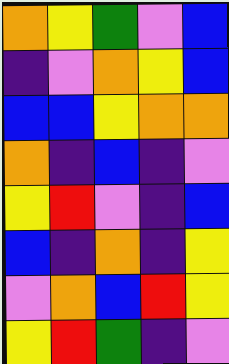[["orange", "yellow", "green", "violet", "blue"], ["indigo", "violet", "orange", "yellow", "blue"], ["blue", "blue", "yellow", "orange", "orange"], ["orange", "indigo", "blue", "indigo", "violet"], ["yellow", "red", "violet", "indigo", "blue"], ["blue", "indigo", "orange", "indigo", "yellow"], ["violet", "orange", "blue", "red", "yellow"], ["yellow", "red", "green", "indigo", "violet"]]